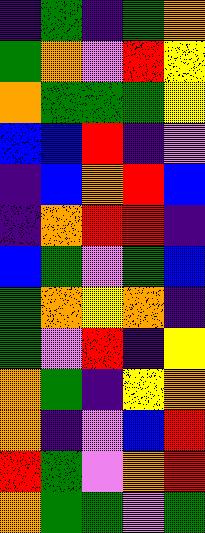[["indigo", "green", "indigo", "green", "orange"], ["green", "orange", "violet", "red", "yellow"], ["orange", "green", "green", "green", "yellow"], ["blue", "blue", "red", "indigo", "violet"], ["indigo", "blue", "orange", "red", "blue"], ["indigo", "orange", "red", "red", "indigo"], ["blue", "green", "violet", "green", "blue"], ["green", "orange", "yellow", "orange", "indigo"], ["green", "violet", "red", "indigo", "yellow"], ["orange", "green", "indigo", "yellow", "orange"], ["orange", "indigo", "violet", "blue", "red"], ["red", "green", "violet", "orange", "red"], ["orange", "green", "green", "violet", "green"]]